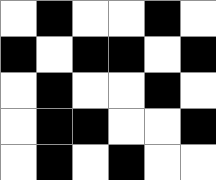[["white", "black", "white", "white", "black", "white"], ["black", "white", "black", "black", "white", "black"], ["white", "black", "white", "white", "black", "white"], ["white", "black", "black", "white", "white", "black"], ["white", "black", "white", "black", "white", "white"]]